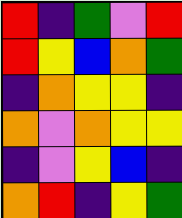[["red", "indigo", "green", "violet", "red"], ["red", "yellow", "blue", "orange", "green"], ["indigo", "orange", "yellow", "yellow", "indigo"], ["orange", "violet", "orange", "yellow", "yellow"], ["indigo", "violet", "yellow", "blue", "indigo"], ["orange", "red", "indigo", "yellow", "green"]]